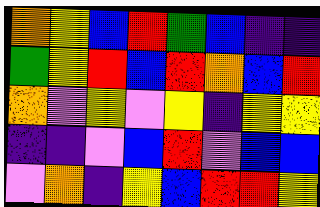[["orange", "yellow", "blue", "red", "green", "blue", "indigo", "indigo"], ["green", "yellow", "red", "blue", "red", "orange", "blue", "red"], ["orange", "violet", "yellow", "violet", "yellow", "indigo", "yellow", "yellow"], ["indigo", "indigo", "violet", "blue", "red", "violet", "blue", "blue"], ["violet", "orange", "indigo", "yellow", "blue", "red", "red", "yellow"]]